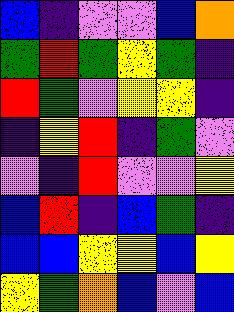[["blue", "indigo", "violet", "violet", "blue", "orange"], ["green", "red", "green", "yellow", "green", "indigo"], ["red", "green", "violet", "yellow", "yellow", "indigo"], ["indigo", "yellow", "red", "indigo", "green", "violet"], ["violet", "indigo", "red", "violet", "violet", "yellow"], ["blue", "red", "indigo", "blue", "green", "indigo"], ["blue", "blue", "yellow", "yellow", "blue", "yellow"], ["yellow", "green", "orange", "blue", "violet", "blue"]]